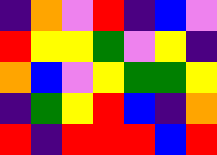[["indigo", "orange", "violet", "red", "indigo", "blue", "violet"], ["red", "yellow", "yellow", "green", "violet", "yellow", "indigo"], ["orange", "blue", "violet", "yellow", "green", "green", "yellow"], ["indigo", "green", "yellow", "red", "blue", "indigo", "orange"], ["red", "indigo", "red", "red", "red", "blue", "red"]]